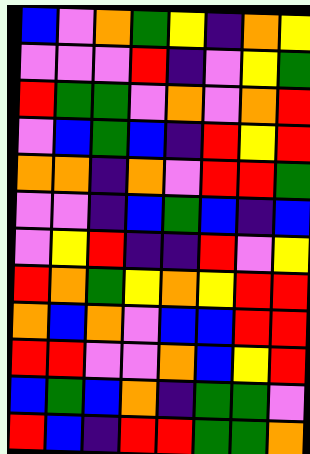[["blue", "violet", "orange", "green", "yellow", "indigo", "orange", "yellow"], ["violet", "violet", "violet", "red", "indigo", "violet", "yellow", "green"], ["red", "green", "green", "violet", "orange", "violet", "orange", "red"], ["violet", "blue", "green", "blue", "indigo", "red", "yellow", "red"], ["orange", "orange", "indigo", "orange", "violet", "red", "red", "green"], ["violet", "violet", "indigo", "blue", "green", "blue", "indigo", "blue"], ["violet", "yellow", "red", "indigo", "indigo", "red", "violet", "yellow"], ["red", "orange", "green", "yellow", "orange", "yellow", "red", "red"], ["orange", "blue", "orange", "violet", "blue", "blue", "red", "red"], ["red", "red", "violet", "violet", "orange", "blue", "yellow", "red"], ["blue", "green", "blue", "orange", "indigo", "green", "green", "violet"], ["red", "blue", "indigo", "red", "red", "green", "green", "orange"]]